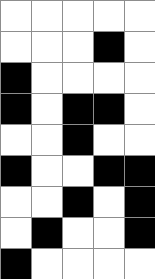[["white", "white", "white", "white", "white"], ["white", "white", "white", "black", "white"], ["black", "white", "white", "white", "white"], ["black", "white", "black", "black", "white"], ["white", "white", "black", "white", "white"], ["black", "white", "white", "black", "black"], ["white", "white", "black", "white", "black"], ["white", "black", "white", "white", "black"], ["black", "white", "white", "white", "white"]]